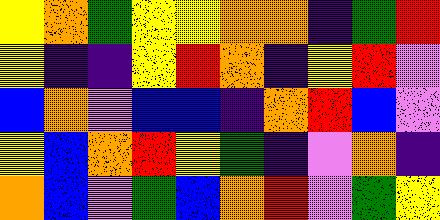[["yellow", "orange", "green", "yellow", "yellow", "orange", "orange", "indigo", "green", "red"], ["yellow", "indigo", "indigo", "yellow", "red", "orange", "indigo", "yellow", "red", "violet"], ["blue", "orange", "violet", "blue", "blue", "indigo", "orange", "red", "blue", "violet"], ["yellow", "blue", "orange", "red", "yellow", "green", "indigo", "violet", "orange", "indigo"], ["orange", "blue", "violet", "green", "blue", "orange", "red", "violet", "green", "yellow"]]